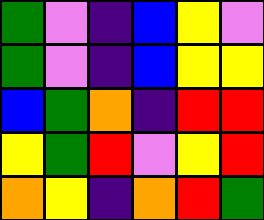[["green", "violet", "indigo", "blue", "yellow", "violet"], ["green", "violet", "indigo", "blue", "yellow", "yellow"], ["blue", "green", "orange", "indigo", "red", "red"], ["yellow", "green", "red", "violet", "yellow", "red"], ["orange", "yellow", "indigo", "orange", "red", "green"]]